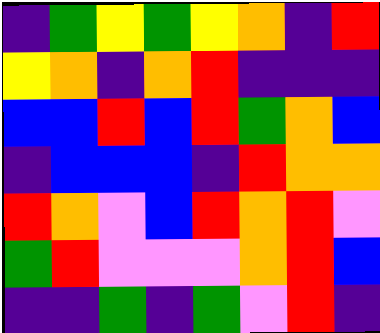[["indigo", "green", "yellow", "green", "yellow", "orange", "indigo", "red"], ["yellow", "orange", "indigo", "orange", "red", "indigo", "indigo", "indigo"], ["blue", "blue", "red", "blue", "red", "green", "orange", "blue"], ["indigo", "blue", "blue", "blue", "indigo", "red", "orange", "orange"], ["red", "orange", "violet", "blue", "red", "orange", "red", "violet"], ["green", "red", "violet", "violet", "violet", "orange", "red", "blue"], ["indigo", "indigo", "green", "indigo", "green", "violet", "red", "indigo"]]